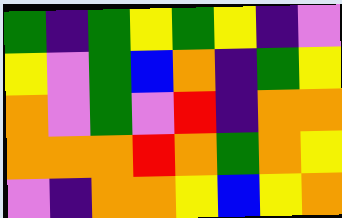[["green", "indigo", "green", "yellow", "green", "yellow", "indigo", "violet"], ["yellow", "violet", "green", "blue", "orange", "indigo", "green", "yellow"], ["orange", "violet", "green", "violet", "red", "indigo", "orange", "orange"], ["orange", "orange", "orange", "red", "orange", "green", "orange", "yellow"], ["violet", "indigo", "orange", "orange", "yellow", "blue", "yellow", "orange"]]